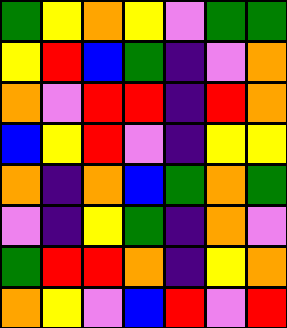[["green", "yellow", "orange", "yellow", "violet", "green", "green"], ["yellow", "red", "blue", "green", "indigo", "violet", "orange"], ["orange", "violet", "red", "red", "indigo", "red", "orange"], ["blue", "yellow", "red", "violet", "indigo", "yellow", "yellow"], ["orange", "indigo", "orange", "blue", "green", "orange", "green"], ["violet", "indigo", "yellow", "green", "indigo", "orange", "violet"], ["green", "red", "red", "orange", "indigo", "yellow", "orange"], ["orange", "yellow", "violet", "blue", "red", "violet", "red"]]